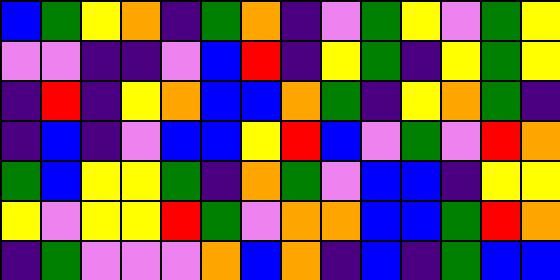[["blue", "green", "yellow", "orange", "indigo", "green", "orange", "indigo", "violet", "green", "yellow", "violet", "green", "yellow"], ["violet", "violet", "indigo", "indigo", "violet", "blue", "red", "indigo", "yellow", "green", "indigo", "yellow", "green", "yellow"], ["indigo", "red", "indigo", "yellow", "orange", "blue", "blue", "orange", "green", "indigo", "yellow", "orange", "green", "indigo"], ["indigo", "blue", "indigo", "violet", "blue", "blue", "yellow", "red", "blue", "violet", "green", "violet", "red", "orange"], ["green", "blue", "yellow", "yellow", "green", "indigo", "orange", "green", "violet", "blue", "blue", "indigo", "yellow", "yellow"], ["yellow", "violet", "yellow", "yellow", "red", "green", "violet", "orange", "orange", "blue", "blue", "green", "red", "orange"], ["indigo", "green", "violet", "violet", "violet", "orange", "blue", "orange", "indigo", "blue", "indigo", "green", "blue", "blue"]]